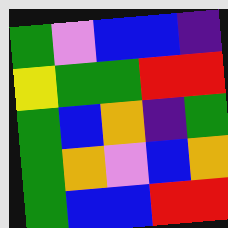[["green", "violet", "blue", "blue", "indigo"], ["yellow", "green", "green", "red", "red"], ["green", "blue", "orange", "indigo", "green"], ["green", "orange", "violet", "blue", "orange"], ["green", "blue", "blue", "red", "red"]]